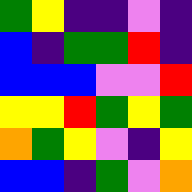[["green", "yellow", "indigo", "indigo", "violet", "indigo"], ["blue", "indigo", "green", "green", "red", "indigo"], ["blue", "blue", "blue", "violet", "violet", "red"], ["yellow", "yellow", "red", "green", "yellow", "green"], ["orange", "green", "yellow", "violet", "indigo", "yellow"], ["blue", "blue", "indigo", "green", "violet", "orange"]]